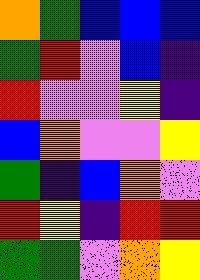[["orange", "green", "blue", "blue", "blue"], ["green", "red", "violet", "blue", "indigo"], ["red", "violet", "violet", "yellow", "indigo"], ["blue", "orange", "violet", "violet", "yellow"], ["green", "indigo", "blue", "orange", "violet"], ["red", "yellow", "indigo", "red", "red"], ["green", "green", "violet", "orange", "yellow"]]